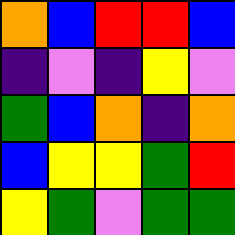[["orange", "blue", "red", "red", "blue"], ["indigo", "violet", "indigo", "yellow", "violet"], ["green", "blue", "orange", "indigo", "orange"], ["blue", "yellow", "yellow", "green", "red"], ["yellow", "green", "violet", "green", "green"]]